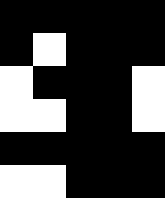[["black", "black", "black", "black", "black"], ["black", "white", "black", "black", "black"], ["white", "black", "black", "black", "white"], ["white", "white", "black", "black", "white"], ["black", "black", "black", "black", "black"], ["white", "white", "black", "black", "black"]]